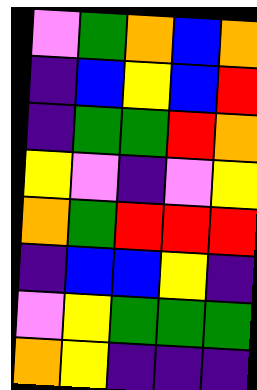[["violet", "green", "orange", "blue", "orange"], ["indigo", "blue", "yellow", "blue", "red"], ["indigo", "green", "green", "red", "orange"], ["yellow", "violet", "indigo", "violet", "yellow"], ["orange", "green", "red", "red", "red"], ["indigo", "blue", "blue", "yellow", "indigo"], ["violet", "yellow", "green", "green", "green"], ["orange", "yellow", "indigo", "indigo", "indigo"]]